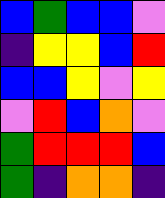[["blue", "green", "blue", "blue", "violet"], ["indigo", "yellow", "yellow", "blue", "red"], ["blue", "blue", "yellow", "violet", "yellow"], ["violet", "red", "blue", "orange", "violet"], ["green", "red", "red", "red", "blue"], ["green", "indigo", "orange", "orange", "indigo"]]